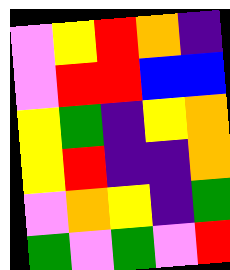[["violet", "yellow", "red", "orange", "indigo"], ["violet", "red", "red", "blue", "blue"], ["yellow", "green", "indigo", "yellow", "orange"], ["yellow", "red", "indigo", "indigo", "orange"], ["violet", "orange", "yellow", "indigo", "green"], ["green", "violet", "green", "violet", "red"]]